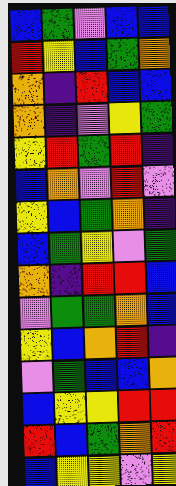[["blue", "green", "violet", "blue", "blue"], ["red", "yellow", "blue", "green", "orange"], ["orange", "indigo", "red", "blue", "blue"], ["orange", "indigo", "violet", "yellow", "green"], ["yellow", "red", "green", "red", "indigo"], ["blue", "orange", "violet", "red", "violet"], ["yellow", "blue", "green", "orange", "indigo"], ["blue", "green", "yellow", "violet", "green"], ["orange", "indigo", "red", "red", "blue"], ["violet", "green", "green", "orange", "blue"], ["yellow", "blue", "orange", "red", "indigo"], ["violet", "green", "blue", "blue", "orange"], ["blue", "yellow", "yellow", "red", "red"], ["red", "blue", "green", "orange", "red"], ["blue", "yellow", "yellow", "violet", "yellow"]]